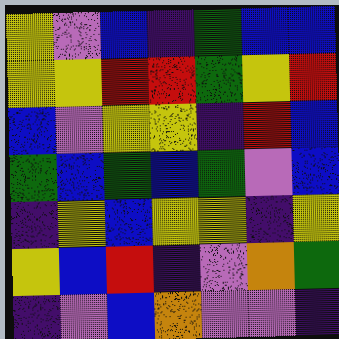[["yellow", "violet", "blue", "indigo", "green", "blue", "blue"], ["yellow", "yellow", "red", "red", "green", "yellow", "red"], ["blue", "violet", "yellow", "yellow", "indigo", "red", "blue"], ["green", "blue", "green", "blue", "green", "violet", "blue"], ["indigo", "yellow", "blue", "yellow", "yellow", "indigo", "yellow"], ["yellow", "blue", "red", "indigo", "violet", "orange", "green"], ["indigo", "violet", "blue", "orange", "violet", "violet", "indigo"]]